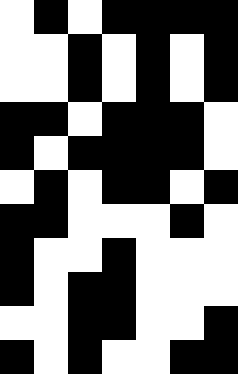[["white", "black", "white", "black", "black", "black", "black"], ["white", "white", "black", "white", "black", "white", "black"], ["white", "white", "black", "white", "black", "white", "black"], ["black", "black", "white", "black", "black", "black", "white"], ["black", "white", "black", "black", "black", "black", "white"], ["white", "black", "white", "black", "black", "white", "black"], ["black", "black", "white", "white", "white", "black", "white"], ["black", "white", "white", "black", "white", "white", "white"], ["black", "white", "black", "black", "white", "white", "white"], ["white", "white", "black", "black", "white", "white", "black"], ["black", "white", "black", "white", "white", "black", "black"]]